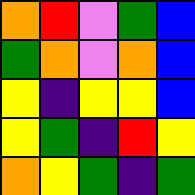[["orange", "red", "violet", "green", "blue"], ["green", "orange", "violet", "orange", "blue"], ["yellow", "indigo", "yellow", "yellow", "blue"], ["yellow", "green", "indigo", "red", "yellow"], ["orange", "yellow", "green", "indigo", "green"]]